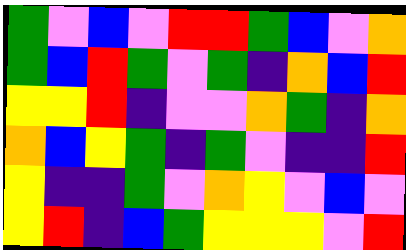[["green", "violet", "blue", "violet", "red", "red", "green", "blue", "violet", "orange"], ["green", "blue", "red", "green", "violet", "green", "indigo", "orange", "blue", "red"], ["yellow", "yellow", "red", "indigo", "violet", "violet", "orange", "green", "indigo", "orange"], ["orange", "blue", "yellow", "green", "indigo", "green", "violet", "indigo", "indigo", "red"], ["yellow", "indigo", "indigo", "green", "violet", "orange", "yellow", "violet", "blue", "violet"], ["yellow", "red", "indigo", "blue", "green", "yellow", "yellow", "yellow", "violet", "red"]]